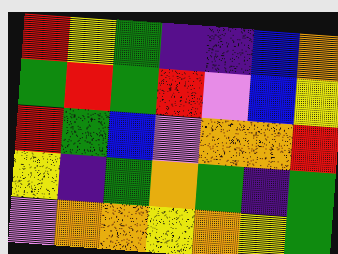[["red", "yellow", "green", "indigo", "indigo", "blue", "orange"], ["green", "red", "green", "red", "violet", "blue", "yellow"], ["red", "green", "blue", "violet", "orange", "orange", "red"], ["yellow", "indigo", "green", "orange", "green", "indigo", "green"], ["violet", "orange", "orange", "yellow", "orange", "yellow", "green"]]